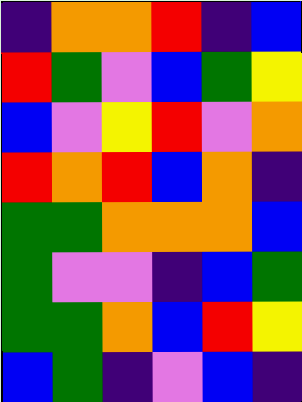[["indigo", "orange", "orange", "red", "indigo", "blue"], ["red", "green", "violet", "blue", "green", "yellow"], ["blue", "violet", "yellow", "red", "violet", "orange"], ["red", "orange", "red", "blue", "orange", "indigo"], ["green", "green", "orange", "orange", "orange", "blue"], ["green", "violet", "violet", "indigo", "blue", "green"], ["green", "green", "orange", "blue", "red", "yellow"], ["blue", "green", "indigo", "violet", "blue", "indigo"]]